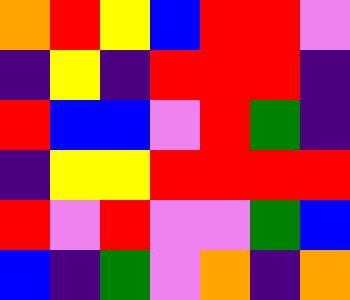[["orange", "red", "yellow", "blue", "red", "red", "violet"], ["indigo", "yellow", "indigo", "red", "red", "red", "indigo"], ["red", "blue", "blue", "violet", "red", "green", "indigo"], ["indigo", "yellow", "yellow", "red", "red", "red", "red"], ["red", "violet", "red", "violet", "violet", "green", "blue"], ["blue", "indigo", "green", "violet", "orange", "indigo", "orange"]]